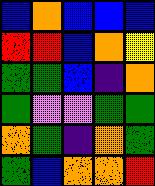[["blue", "orange", "blue", "blue", "blue"], ["red", "red", "blue", "orange", "yellow"], ["green", "green", "blue", "indigo", "orange"], ["green", "violet", "violet", "green", "green"], ["orange", "green", "indigo", "orange", "green"], ["green", "blue", "orange", "orange", "red"]]